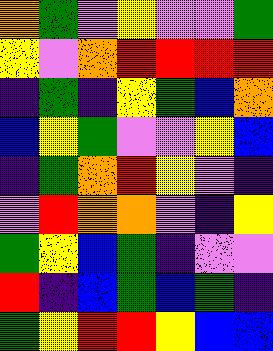[["orange", "green", "violet", "yellow", "violet", "violet", "green"], ["yellow", "violet", "orange", "red", "red", "red", "red"], ["indigo", "green", "indigo", "yellow", "green", "blue", "orange"], ["blue", "yellow", "green", "violet", "violet", "yellow", "blue"], ["indigo", "green", "orange", "red", "yellow", "violet", "indigo"], ["violet", "red", "orange", "orange", "violet", "indigo", "yellow"], ["green", "yellow", "blue", "green", "indigo", "violet", "violet"], ["red", "indigo", "blue", "green", "blue", "green", "indigo"], ["green", "yellow", "red", "red", "yellow", "blue", "blue"]]